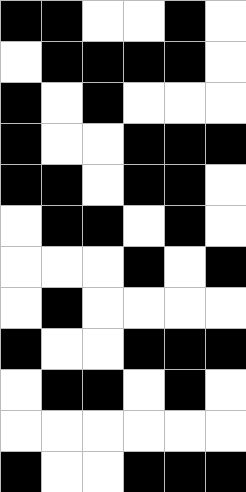[["black", "black", "white", "white", "black", "white"], ["white", "black", "black", "black", "black", "white"], ["black", "white", "black", "white", "white", "white"], ["black", "white", "white", "black", "black", "black"], ["black", "black", "white", "black", "black", "white"], ["white", "black", "black", "white", "black", "white"], ["white", "white", "white", "black", "white", "black"], ["white", "black", "white", "white", "white", "white"], ["black", "white", "white", "black", "black", "black"], ["white", "black", "black", "white", "black", "white"], ["white", "white", "white", "white", "white", "white"], ["black", "white", "white", "black", "black", "black"]]